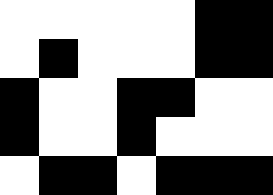[["white", "white", "white", "white", "white", "black", "black"], ["white", "black", "white", "white", "white", "black", "black"], ["black", "white", "white", "black", "black", "white", "white"], ["black", "white", "white", "black", "white", "white", "white"], ["white", "black", "black", "white", "black", "black", "black"]]